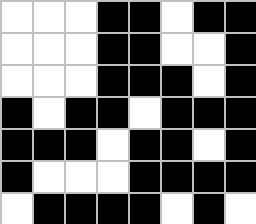[["white", "white", "white", "black", "black", "white", "black", "black"], ["white", "white", "white", "black", "black", "white", "white", "black"], ["white", "white", "white", "black", "black", "black", "white", "black"], ["black", "white", "black", "black", "white", "black", "black", "black"], ["black", "black", "black", "white", "black", "black", "white", "black"], ["black", "white", "white", "white", "black", "black", "black", "black"], ["white", "black", "black", "black", "black", "white", "black", "white"]]